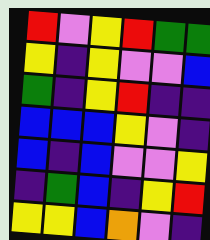[["red", "violet", "yellow", "red", "green", "green"], ["yellow", "indigo", "yellow", "violet", "violet", "blue"], ["green", "indigo", "yellow", "red", "indigo", "indigo"], ["blue", "blue", "blue", "yellow", "violet", "indigo"], ["blue", "indigo", "blue", "violet", "violet", "yellow"], ["indigo", "green", "blue", "indigo", "yellow", "red"], ["yellow", "yellow", "blue", "orange", "violet", "indigo"]]